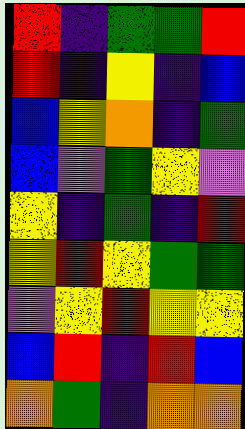[["red", "indigo", "green", "green", "red"], ["red", "indigo", "yellow", "indigo", "blue"], ["blue", "yellow", "orange", "indigo", "green"], ["blue", "violet", "green", "yellow", "violet"], ["yellow", "indigo", "green", "indigo", "red"], ["yellow", "red", "yellow", "green", "green"], ["violet", "yellow", "red", "yellow", "yellow"], ["blue", "red", "indigo", "red", "blue"], ["orange", "green", "indigo", "orange", "orange"]]